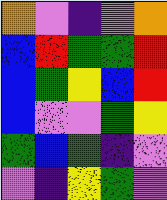[["orange", "violet", "indigo", "violet", "orange"], ["blue", "red", "green", "green", "red"], ["blue", "green", "yellow", "blue", "red"], ["blue", "violet", "violet", "green", "yellow"], ["green", "blue", "green", "indigo", "violet"], ["violet", "indigo", "yellow", "green", "violet"]]